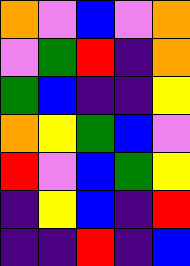[["orange", "violet", "blue", "violet", "orange"], ["violet", "green", "red", "indigo", "orange"], ["green", "blue", "indigo", "indigo", "yellow"], ["orange", "yellow", "green", "blue", "violet"], ["red", "violet", "blue", "green", "yellow"], ["indigo", "yellow", "blue", "indigo", "red"], ["indigo", "indigo", "red", "indigo", "blue"]]